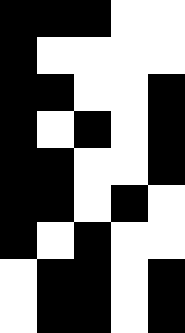[["black", "black", "black", "white", "white"], ["black", "white", "white", "white", "white"], ["black", "black", "white", "white", "black"], ["black", "white", "black", "white", "black"], ["black", "black", "white", "white", "black"], ["black", "black", "white", "black", "white"], ["black", "white", "black", "white", "white"], ["white", "black", "black", "white", "black"], ["white", "black", "black", "white", "black"]]